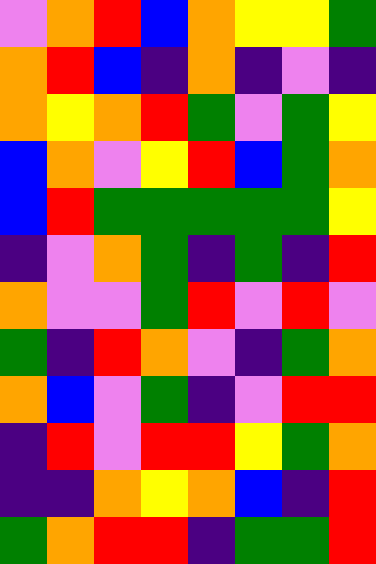[["violet", "orange", "red", "blue", "orange", "yellow", "yellow", "green"], ["orange", "red", "blue", "indigo", "orange", "indigo", "violet", "indigo"], ["orange", "yellow", "orange", "red", "green", "violet", "green", "yellow"], ["blue", "orange", "violet", "yellow", "red", "blue", "green", "orange"], ["blue", "red", "green", "green", "green", "green", "green", "yellow"], ["indigo", "violet", "orange", "green", "indigo", "green", "indigo", "red"], ["orange", "violet", "violet", "green", "red", "violet", "red", "violet"], ["green", "indigo", "red", "orange", "violet", "indigo", "green", "orange"], ["orange", "blue", "violet", "green", "indigo", "violet", "red", "red"], ["indigo", "red", "violet", "red", "red", "yellow", "green", "orange"], ["indigo", "indigo", "orange", "yellow", "orange", "blue", "indigo", "red"], ["green", "orange", "red", "red", "indigo", "green", "green", "red"]]